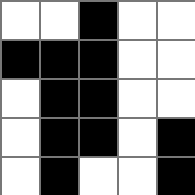[["white", "white", "black", "white", "white"], ["black", "black", "black", "white", "white"], ["white", "black", "black", "white", "white"], ["white", "black", "black", "white", "black"], ["white", "black", "white", "white", "black"]]